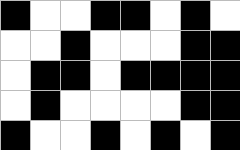[["black", "white", "white", "black", "black", "white", "black", "white"], ["white", "white", "black", "white", "white", "white", "black", "black"], ["white", "black", "black", "white", "black", "black", "black", "black"], ["white", "black", "white", "white", "white", "white", "black", "black"], ["black", "white", "white", "black", "white", "black", "white", "black"]]